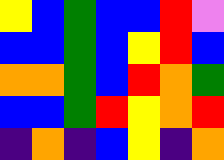[["yellow", "blue", "green", "blue", "blue", "red", "violet"], ["blue", "blue", "green", "blue", "yellow", "red", "blue"], ["orange", "orange", "green", "blue", "red", "orange", "green"], ["blue", "blue", "green", "red", "yellow", "orange", "red"], ["indigo", "orange", "indigo", "blue", "yellow", "indigo", "orange"]]